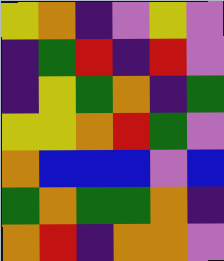[["yellow", "orange", "indigo", "violet", "yellow", "violet"], ["indigo", "green", "red", "indigo", "red", "violet"], ["indigo", "yellow", "green", "orange", "indigo", "green"], ["yellow", "yellow", "orange", "red", "green", "violet"], ["orange", "blue", "blue", "blue", "violet", "blue"], ["green", "orange", "green", "green", "orange", "indigo"], ["orange", "red", "indigo", "orange", "orange", "violet"]]